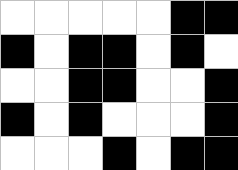[["white", "white", "white", "white", "white", "black", "black"], ["black", "white", "black", "black", "white", "black", "white"], ["white", "white", "black", "black", "white", "white", "black"], ["black", "white", "black", "white", "white", "white", "black"], ["white", "white", "white", "black", "white", "black", "black"]]